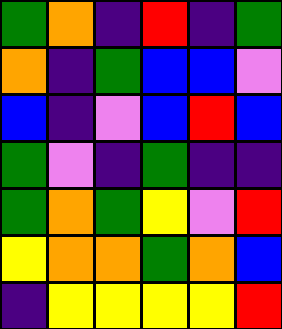[["green", "orange", "indigo", "red", "indigo", "green"], ["orange", "indigo", "green", "blue", "blue", "violet"], ["blue", "indigo", "violet", "blue", "red", "blue"], ["green", "violet", "indigo", "green", "indigo", "indigo"], ["green", "orange", "green", "yellow", "violet", "red"], ["yellow", "orange", "orange", "green", "orange", "blue"], ["indigo", "yellow", "yellow", "yellow", "yellow", "red"]]